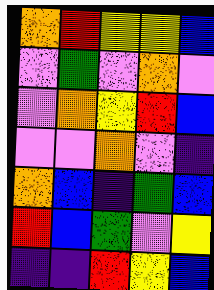[["orange", "red", "yellow", "yellow", "blue"], ["violet", "green", "violet", "orange", "violet"], ["violet", "orange", "yellow", "red", "blue"], ["violet", "violet", "orange", "violet", "indigo"], ["orange", "blue", "indigo", "green", "blue"], ["red", "blue", "green", "violet", "yellow"], ["indigo", "indigo", "red", "yellow", "blue"]]